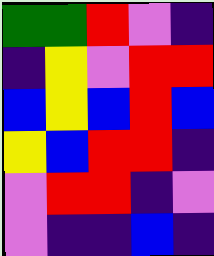[["green", "green", "red", "violet", "indigo"], ["indigo", "yellow", "violet", "red", "red"], ["blue", "yellow", "blue", "red", "blue"], ["yellow", "blue", "red", "red", "indigo"], ["violet", "red", "red", "indigo", "violet"], ["violet", "indigo", "indigo", "blue", "indigo"]]